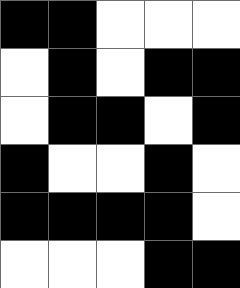[["black", "black", "white", "white", "white"], ["white", "black", "white", "black", "black"], ["white", "black", "black", "white", "black"], ["black", "white", "white", "black", "white"], ["black", "black", "black", "black", "white"], ["white", "white", "white", "black", "black"]]